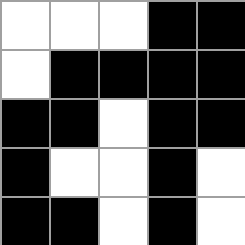[["white", "white", "white", "black", "black"], ["white", "black", "black", "black", "black"], ["black", "black", "white", "black", "black"], ["black", "white", "white", "black", "white"], ["black", "black", "white", "black", "white"]]